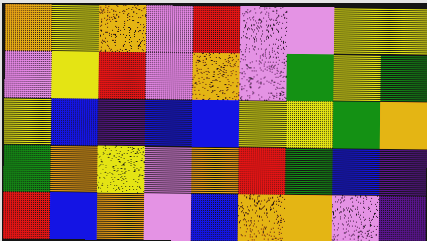[["orange", "yellow", "orange", "violet", "red", "violet", "violet", "yellow", "yellow"], ["violet", "yellow", "red", "violet", "orange", "violet", "green", "yellow", "green"], ["yellow", "blue", "indigo", "blue", "blue", "yellow", "yellow", "green", "orange"], ["green", "orange", "yellow", "violet", "orange", "red", "green", "blue", "indigo"], ["red", "blue", "orange", "violet", "blue", "orange", "orange", "violet", "indigo"]]